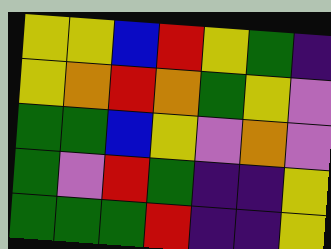[["yellow", "yellow", "blue", "red", "yellow", "green", "indigo"], ["yellow", "orange", "red", "orange", "green", "yellow", "violet"], ["green", "green", "blue", "yellow", "violet", "orange", "violet"], ["green", "violet", "red", "green", "indigo", "indigo", "yellow"], ["green", "green", "green", "red", "indigo", "indigo", "yellow"]]